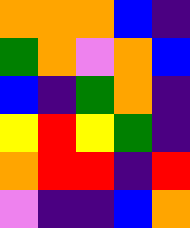[["orange", "orange", "orange", "blue", "indigo"], ["green", "orange", "violet", "orange", "blue"], ["blue", "indigo", "green", "orange", "indigo"], ["yellow", "red", "yellow", "green", "indigo"], ["orange", "red", "red", "indigo", "red"], ["violet", "indigo", "indigo", "blue", "orange"]]